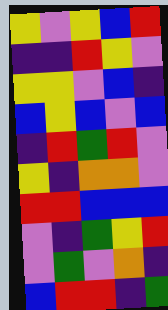[["yellow", "violet", "yellow", "blue", "red"], ["indigo", "indigo", "red", "yellow", "violet"], ["yellow", "yellow", "violet", "blue", "indigo"], ["blue", "yellow", "blue", "violet", "blue"], ["indigo", "red", "green", "red", "violet"], ["yellow", "indigo", "orange", "orange", "violet"], ["red", "red", "blue", "blue", "blue"], ["violet", "indigo", "green", "yellow", "red"], ["violet", "green", "violet", "orange", "indigo"], ["blue", "red", "red", "indigo", "green"]]